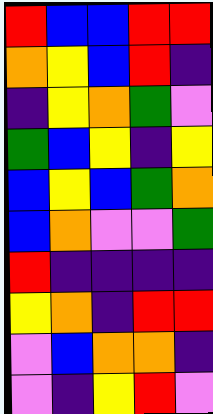[["red", "blue", "blue", "red", "red"], ["orange", "yellow", "blue", "red", "indigo"], ["indigo", "yellow", "orange", "green", "violet"], ["green", "blue", "yellow", "indigo", "yellow"], ["blue", "yellow", "blue", "green", "orange"], ["blue", "orange", "violet", "violet", "green"], ["red", "indigo", "indigo", "indigo", "indigo"], ["yellow", "orange", "indigo", "red", "red"], ["violet", "blue", "orange", "orange", "indigo"], ["violet", "indigo", "yellow", "red", "violet"]]